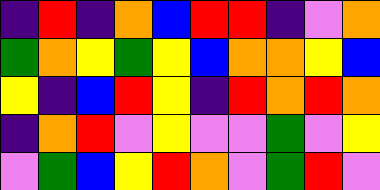[["indigo", "red", "indigo", "orange", "blue", "red", "red", "indigo", "violet", "orange"], ["green", "orange", "yellow", "green", "yellow", "blue", "orange", "orange", "yellow", "blue"], ["yellow", "indigo", "blue", "red", "yellow", "indigo", "red", "orange", "red", "orange"], ["indigo", "orange", "red", "violet", "yellow", "violet", "violet", "green", "violet", "yellow"], ["violet", "green", "blue", "yellow", "red", "orange", "violet", "green", "red", "violet"]]